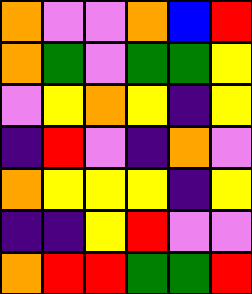[["orange", "violet", "violet", "orange", "blue", "red"], ["orange", "green", "violet", "green", "green", "yellow"], ["violet", "yellow", "orange", "yellow", "indigo", "yellow"], ["indigo", "red", "violet", "indigo", "orange", "violet"], ["orange", "yellow", "yellow", "yellow", "indigo", "yellow"], ["indigo", "indigo", "yellow", "red", "violet", "violet"], ["orange", "red", "red", "green", "green", "red"]]